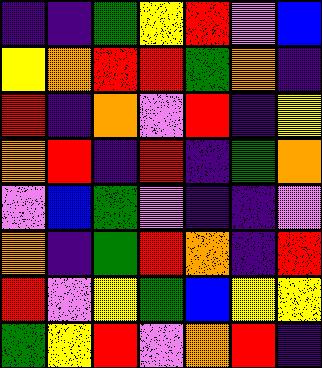[["indigo", "indigo", "green", "yellow", "red", "violet", "blue"], ["yellow", "orange", "red", "red", "green", "orange", "indigo"], ["red", "indigo", "orange", "violet", "red", "indigo", "yellow"], ["orange", "red", "indigo", "red", "indigo", "green", "orange"], ["violet", "blue", "green", "violet", "indigo", "indigo", "violet"], ["orange", "indigo", "green", "red", "orange", "indigo", "red"], ["red", "violet", "yellow", "green", "blue", "yellow", "yellow"], ["green", "yellow", "red", "violet", "orange", "red", "indigo"]]